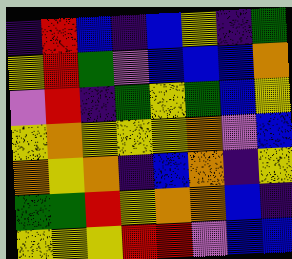[["indigo", "red", "blue", "indigo", "blue", "yellow", "indigo", "green"], ["yellow", "red", "green", "violet", "blue", "blue", "blue", "orange"], ["violet", "red", "indigo", "green", "yellow", "green", "blue", "yellow"], ["yellow", "orange", "yellow", "yellow", "yellow", "orange", "violet", "blue"], ["orange", "yellow", "orange", "indigo", "blue", "orange", "indigo", "yellow"], ["green", "green", "red", "yellow", "orange", "orange", "blue", "indigo"], ["yellow", "yellow", "yellow", "red", "red", "violet", "blue", "blue"]]